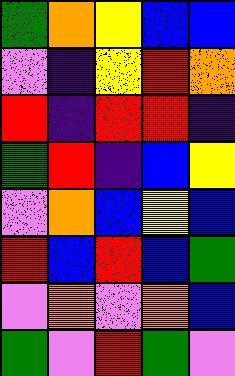[["green", "orange", "yellow", "blue", "blue"], ["violet", "indigo", "yellow", "red", "orange"], ["red", "indigo", "red", "red", "indigo"], ["green", "red", "indigo", "blue", "yellow"], ["violet", "orange", "blue", "yellow", "blue"], ["red", "blue", "red", "blue", "green"], ["violet", "orange", "violet", "orange", "blue"], ["green", "violet", "red", "green", "violet"]]